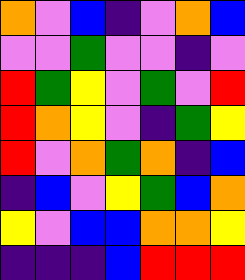[["orange", "violet", "blue", "indigo", "violet", "orange", "blue"], ["violet", "violet", "green", "violet", "violet", "indigo", "violet"], ["red", "green", "yellow", "violet", "green", "violet", "red"], ["red", "orange", "yellow", "violet", "indigo", "green", "yellow"], ["red", "violet", "orange", "green", "orange", "indigo", "blue"], ["indigo", "blue", "violet", "yellow", "green", "blue", "orange"], ["yellow", "violet", "blue", "blue", "orange", "orange", "yellow"], ["indigo", "indigo", "indigo", "blue", "red", "red", "red"]]